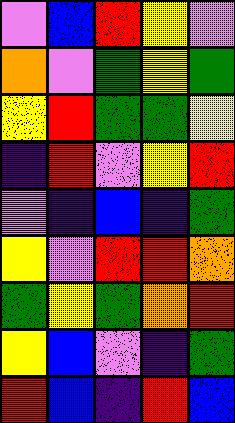[["violet", "blue", "red", "yellow", "violet"], ["orange", "violet", "green", "yellow", "green"], ["yellow", "red", "green", "green", "yellow"], ["indigo", "red", "violet", "yellow", "red"], ["violet", "indigo", "blue", "indigo", "green"], ["yellow", "violet", "red", "red", "orange"], ["green", "yellow", "green", "orange", "red"], ["yellow", "blue", "violet", "indigo", "green"], ["red", "blue", "indigo", "red", "blue"]]